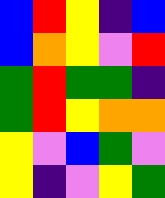[["blue", "red", "yellow", "indigo", "blue"], ["blue", "orange", "yellow", "violet", "red"], ["green", "red", "green", "green", "indigo"], ["green", "red", "yellow", "orange", "orange"], ["yellow", "violet", "blue", "green", "violet"], ["yellow", "indigo", "violet", "yellow", "green"]]